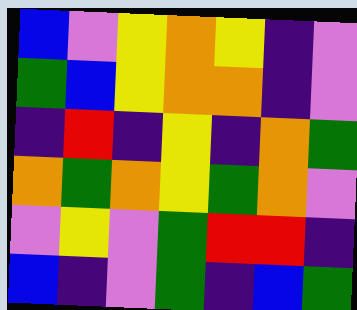[["blue", "violet", "yellow", "orange", "yellow", "indigo", "violet"], ["green", "blue", "yellow", "orange", "orange", "indigo", "violet"], ["indigo", "red", "indigo", "yellow", "indigo", "orange", "green"], ["orange", "green", "orange", "yellow", "green", "orange", "violet"], ["violet", "yellow", "violet", "green", "red", "red", "indigo"], ["blue", "indigo", "violet", "green", "indigo", "blue", "green"]]